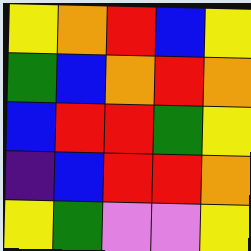[["yellow", "orange", "red", "blue", "yellow"], ["green", "blue", "orange", "red", "orange"], ["blue", "red", "red", "green", "yellow"], ["indigo", "blue", "red", "red", "orange"], ["yellow", "green", "violet", "violet", "yellow"]]